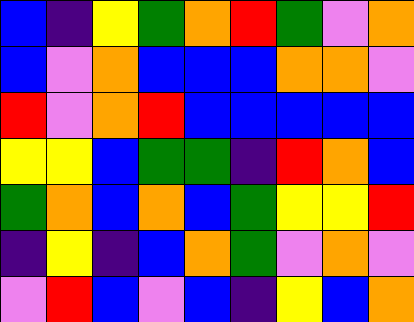[["blue", "indigo", "yellow", "green", "orange", "red", "green", "violet", "orange"], ["blue", "violet", "orange", "blue", "blue", "blue", "orange", "orange", "violet"], ["red", "violet", "orange", "red", "blue", "blue", "blue", "blue", "blue"], ["yellow", "yellow", "blue", "green", "green", "indigo", "red", "orange", "blue"], ["green", "orange", "blue", "orange", "blue", "green", "yellow", "yellow", "red"], ["indigo", "yellow", "indigo", "blue", "orange", "green", "violet", "orange", "violet"], ["violet", "red", "blue", "violet", "blue", "indigo", "yellow", "blue", "orange"]]